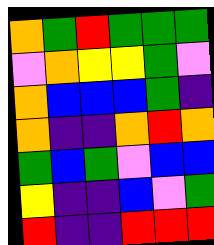[["orange", "green", "red", "green", "green", "green"], ["violet", "orange", "yellow", "yellow", "green", "violet"], ["orange", "blue", "blue", "blue", "green", "indigo"], ["orange", "indigo", "indigo", "orange", "red", "orange"], ["green", "blue", "green", "violet", "blue", "blue"], ["yellow", "indigo", "indigo", "blue", "violet", "green"], ["red", "indigo", "indigo", "red", "red", "red"]]